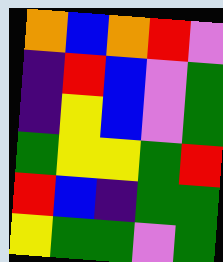[["orange", "blue", "orange", "red", "violet"], ["indigo", "red", "blue", "violet", "green"], ["indigo", "yellow", "blue", "violet", "green"], ["green", "yellow", "yellow", "green", "red"], ["red", "blue", "indigo", "green", "green"], ["yellow", "green", "green", "violet", "green"]]